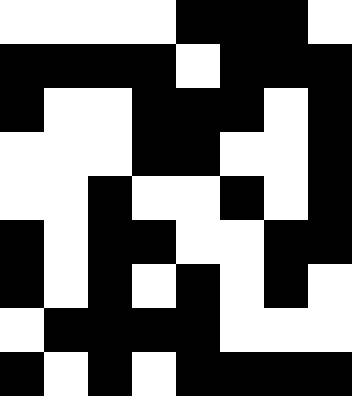[["white", "white", "white", "white", "black", "black", "black", "white"], ["black", "black", "black", "black", "white", "black", "black", "black"], ["black", "white", "white", "black", "black", "black", "white", "black"], ["white", "white", "white", "black", "black", "white", "white", "black"], ["white", "white", "black", "white", "white", "black", "white", "black"], ["black", "white", "black", "black", "white", "white", "black", "black"], ["black", "white", "black", "white", "black", "white", "black", "white"], ["white", "black", "black", "black", "black", "white", "white", "white"], ["black", "white", "black", "white", "black", "black", "black", "black"]]